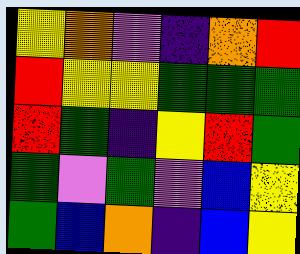[["yellow", "orange", "violet", "indigo", "orange", "red"], ["red", "yellow", "yellow", "green", "green", "green"], ["red", "green", "indigo", "yellow", "red", "green"], ["green", "violet", "green", "violet", "blue", "yellow"], ["green", "blue", "orange", "indigo", "blue", "yellow"]]